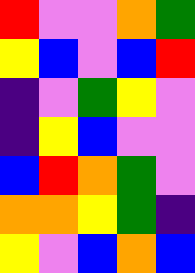[["red", "violet", "violet", "orange", "green"], ["yellow", "blue", "violet", "blue", "red"], ["indigo", "violet", "green", "yellow", "violet"], ["indigo", "yellow", "blue", "violet", "violet"], ["blue", "red", "orange", "green", "violet"], ["orange", "orange", "yellow", "green", "indigo"], ["yellow", "violet", "blue", "orange", "blue"]]